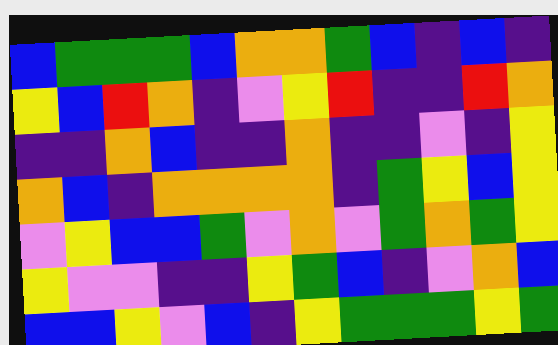[["blue", "green", "green", "green", "blue", "orange", "orange", "green", "blue", "indigo", "blue", "indigo"], ["yellow", "blue", "red", "orange", "indigo", "violet", "yellow", "red", "indigo", "indigo", "red", "orange"], ["indigo", "indigo", "orange", "blue", "indigo", "indigo", "orange", "indigo", "indigo", "violet", "indigo", "yellow"], ["orange", "blue", "indigo", "orange", "orange", "orange", "orange", "indigo", "green", "yellow", "blue", "yellow"], ["violet", "yellow", "blue", "blue", "green", "violet", "orange", "violet", "green", "orange", "green", "yellow"], ["yellow", "violet", "violet", "indigo", "indigo", "yellow", "green", "blue", "indigo", "violet", "orange", "blue"], ["blue", "blue", "yellow", "violet", "blue", "indigo", "yellow", "green", "green", "green", "yellow", "green"]]